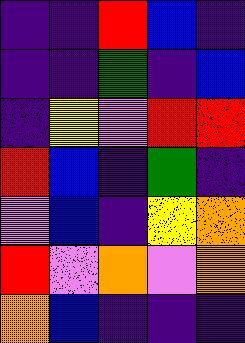[["indigo", "indigo", "red", "blue", "indigo"], ["indigo", "indigo", "green", "indigo", "blue"], ["indigo", "yellow", "violet", "red", "red"], ["red", "blue", "indigo", "green", "indigo"], ["violet", "blue", "indigo", "yellow", "orange"], ["red", "violet", "orange", "violet", "orange"], ["orange", "blue", "indigo", "indigo", "indigo"]]